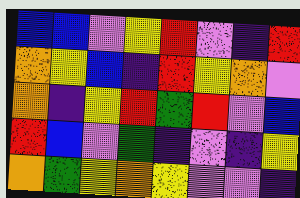[["blue", "blue", "violet", "yellow", "red", "violet", "indigo", "red"], ["orange", "yellow", "blue", "indigo", "red", "yellow", "orange", "violet"], ["orange", "indigo", "yellow", "red", "green", "red", "violet", "blue"], ["red", "blue", "violet", "green", "indigo", "violet", "indigo", "yellow"], ["orange", "green", "yellow", "orange", "yellow", "violet", "violet", "indigo"]]